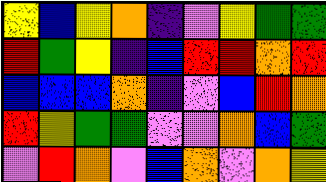[["yellow", "blue", "yellow", "orange", "indigo", "violet", "yellow", "green", "green"], ["red", "green", "yellow", "indigo", "blue", "red", "red", "orange", "red"], ["blue", "blue", "blue", "orange", "indigo", "violet", "blue", "red", "orange"], ["red", "yellow", "green", "green", "violet", "violet", "orange", "blue", "green"], ["violet", "red", "orange", "violet", "blue", "orange", "violet", "orange", "yellow"]]